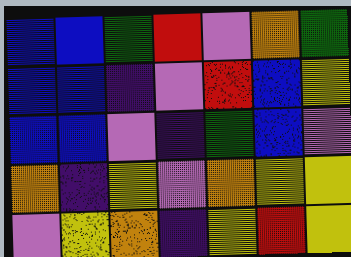[["blue", "blue", "green", "red", "violet", "orange", "green"], ["blue", "blue", "indigo", "violet", "red", "blue", "yellow"], ["blue", "blue", "violet", "indigo", "green", "blue", "violet"], ["orange", "indigo", "yellow", "violet", "orange", "yellow", "yellow"], ["violet", "yellow", "orange", "indigo", "yellow", "red", "yellow"]]